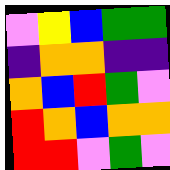[["violet", "yellow", "blue", "green", "green"], ["indigo", "orange", "orange", "indigo", "indigo"], ["orange", "blue", "red", "green", "violet"], ["red", "orange", "blue", "orange", "orange"], ["red", "red", "violet", "green", "violet"]]